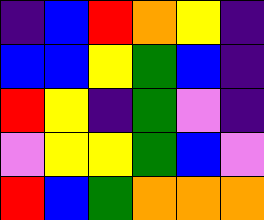[["indigo", "blue", "red", "orange", "yellow", "indigo"], ["blue", "blue", "yellow", "green", "blue", "indigo"], ["red", "yellow", "indigo", "green", "violet", "indigo"], ["violet", "yellow", "yellow", "green", "blue", "violet"], ["red", "blue", "green", "orange", "orange", "orange"]]